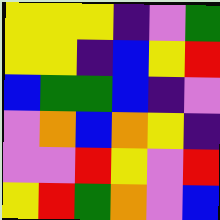[["yellow", "yellow", "yellow", "indigo", "violet", "green"], ["yellow", "yellow", "indigo", "blue", "yellow", "red"], ["blue", "green", "green", "blue", "indigo", "violet"], ["violet", "orange", "blue", "orange", "yellow", "indigo"], ["violet", "violet", "red", "yellow", "violet", "red"], ["yellow", "red", "green", "orange", "violet", "blue"]]